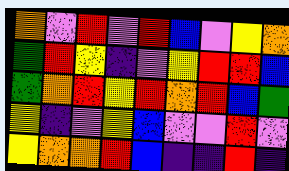[["orange", "violet", "red", "violet", "red", "blue", "violet", "yellow", "orange"], ["green", "red", "yellow", "indigo", "violet", "yellow", "red", "red", "blue"], ["green", "orange", "red", "yellow", "red", "orange", "red", "blue", "green"], ["yellow", "indigo", "violet", "yellow", "blue", "violet", "violet", "red", "violet"], ["yellow", "orange", "orange", "red", "blue", "indigo", "indigo", "red", "indigo"]]